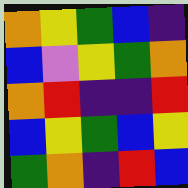[["orange", "yellow", "green", "blue", "indigo"], ["blue", "violet", "yellow", "green", "orange"], ["orange", "red", "indigo", "indigo", "red"], ["blue", "yellow", "green", "blue", "yellow"], ["green", "orange", "indigo", "red", "blue"]]